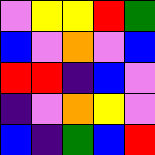[["violet", "yellow", "yellow", "red", "green"], ["blue", "violet", "orange", "violet", "blue"], ["red", "red", "indigo", "blue", "violet"], ["indigo", "violet", "orange", "yellow", "violet"], ["blue", "indigo", "green", "blue", "red"]]